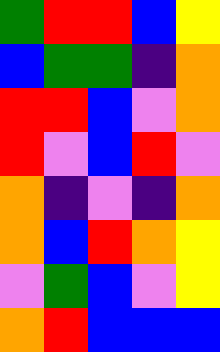[["green", "red", "red", "blue", "yellow"], ["blue", "green", "green", "indigo", "orange"], ["red", "red", "blue", "violet", "orange"], ["red", "violet", "blue", "red", "violet"], ["orange", "indigo", "violet", "indigo", "orange"], ["orange", "blue", "red", "orange", "yellow"], ["violet", "green", "blue", "violet", "yellow"], ["orange", "red", "blue", "blue", "blue"]]